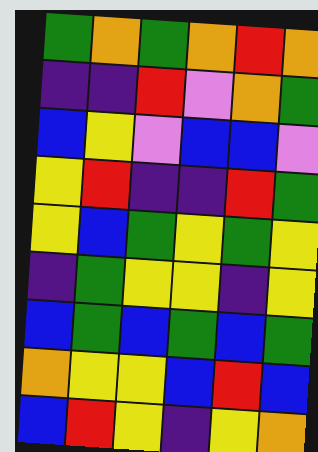[["green", "orange", "green", "orange", "red", "orange"], ["indigo", "indigo", "red", "violet", "orange", "green"], ["blue", "yellow", "violet", "blue", "blue", "violet"], ["yellow", "red", "indigo", "indigo", "red", "green"], ["yellow", "blue", "green", "yellow", "green", "yellow"], ["indigo", "green", "yellow", "yellow", "indigo", "yellow"], ["blue", "green", "blue", "green", "blue", "green"], ["orange", "yellow", "yellow", "blue", "red", "blue"], ["blue", "red", "yellow", "indigo", "yellow", "orange"]]